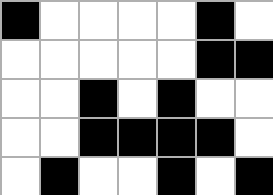[["black", "white", "white", "white", "white", "black", "white"], ["white", "white", "white", "white", "white", "black", "black"], ["white", "white", "black", "white", "black", "white", "white"], ["white", "white", "black", "black", "black", "black", "white"], ["white", "black", "white", "white", "black", "white", "black"]]